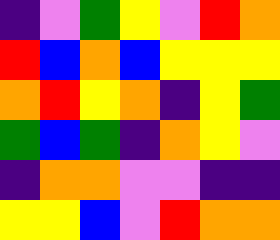[["indigo", "violet", "green", "yellow", "violet", "red", "orange"], ["red", "blue", "orange", "blue", "yellow", "yellow", "yellow"], ["orange", "red", "yellow", "orange", "indigo", "yellow", "green"], ["green", "blue", "green", "indigo", "orange", "yellow", "violet"], ["indigo", "orange", "orange", "violet", "violet", "indigo", "indigo"], ["yellow", "yellow", "blue", "violet", "red", "orange", "orange"]]